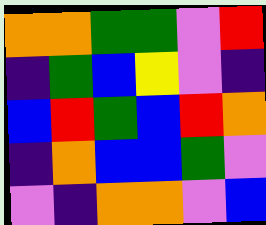[["orange", "orange", "green", "green", "violet", "red"], ["indigo", "green", "blue", "yellow", "violet", "indigo"], ["blue", "red", "green", "blue", "red", "orange"], ["indigo", "orange", "blue", "blue", "green", "violet"], ["violet", "indigo", "orange", "orange", "violet", "blue"]]